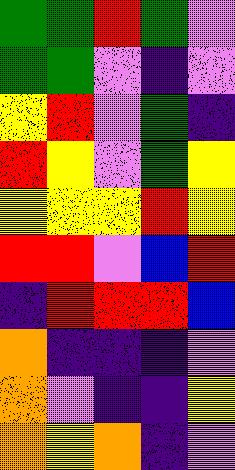[["green", "green", "red", "green", "violet"], ["green", "green", "violet", "indigo", "violet"], ["yellow", "red", "violet", "green", "indigo"], ["red", "yellow", "violet", "green", "yellow"], ["yellow", "yellow", "yellow", "red", "yellow"], ["red", "red", "violet", "blue", "red"], ["indigo", "red", "red", "red", "blue"], ["orange", "indigo", "indigo", "indigo", "violet"], ["orange", "violet", "indigo", "indigo", "yellow"], ["orange", "yellow", "orange", "indigo", "violet"]]